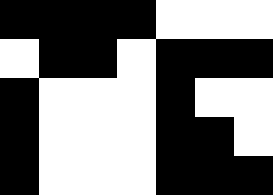[["black", "black", "black", "black", "white", "white", "white"], ["white", "black", "black", "white", "black", "black", "black"], ["black", "white", "white", "white", "black", "white", "white"], ["black", "white", "white", "white", "black", "black", "white"], ["black", "white", "white", "white", "black", "black", "black"]]